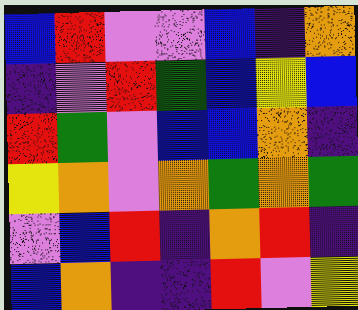[["blue", "red", "violet", "violet", "blue", "indigo", "orange"], ["indigo", "violet", "red", "green", "blue", "yellow", "blue"], ["red", "green", "violet", "blue", "blue", "orange", "indigo"], ["yellow", "orange", "violet", "orange", "green", "orange", "green"], ["violet", "blue", "red", "indigo", "orange", "red", "indigo"], ["blue", "orange", "indigo", "indigo", "red", "violet", "yellow"]]